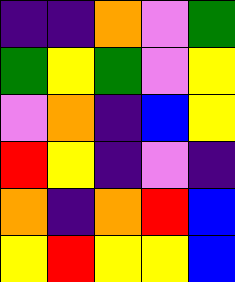[["indigo", "indigo", "orange", "violet", "green"], ["green", "yellow", "green", "violet", "yellow"], ["violet", "orange", "indigo", "blue", "yellow"], ["red", "yellow", "indigo", "violet", "indigo"], ["orange", "indigo", "orange", "red", "blue"], ["yellow", "red", "yellow", "yellow", "blue"]]